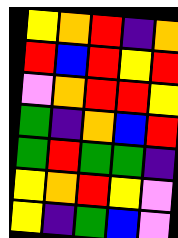[["yellow", "orange", "red", "indigo", "orange"], ["red", "blue", "red", "yellow", "red"], ["violet", "orange", "red", "red", "yellow"], ["green", "indigo", "orange", "blue", "red"], ["green", "red", "green", "green", "indigo"], ["yellow", "orange", "red", "yellow", "violet"], ["yellow", "indigo", "green", "blue", "violet"]]